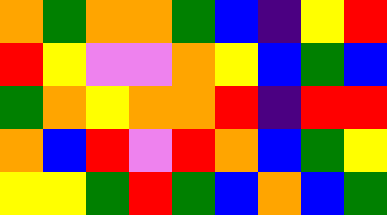[["orange", "green", "orange", "orange", "green", "blue", "indigo", "yellow", "red"], ["red", "yellow", "violet", "violet", "orange", "yellow", "blue", "green", "blue"], ["green", "orange", "yellow", "orange", "orange", "red", "indigo", "red", "red"], ["orange", "blue", "red", "violet", "red", "orange", "blue", "green", "yellow"], ["yellow", "yellow", "green", "red", "green", "blue", "orange", "blue", "green"]]